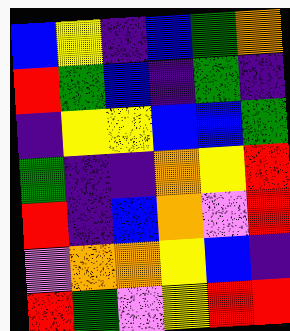[["blue", "yellow", "indigo", "blue", "green", "orange"], ["red", "green", "blue", "indigo", "green", "indigo"], ["indigo", "yellow", "yellow", "blue", "blue", "green"], ["green", "indigo", "indigo", "orange", "yellow", "red"], ["red", "indigo", "blue", "orange", "violet", "red"], ["violet", "orange", "orange", "yellow", "blue", "indigo"], ["red", "green", "violet", "yellow", "red", "red"]]